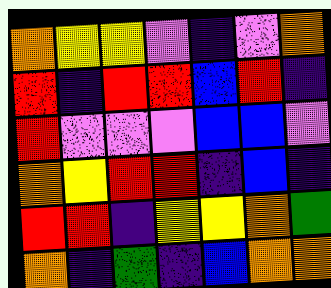[["orange", "yellow", "yellow", "violet", "indigo", "violet", "orange"], ["red", "indigo", "red", "red", "blue", "red", "indigo"], ["red", "violet", "violet", "violet", "blue", "blue", "violet"], ["orange", "yellow", "red", "red", "indigo", "blue", "indigo"], ["red", "red", "indigo", "yellow", "yellow", "orange", "green"], ["orange", "indigo", "green", "indigo", "blue", "orange", "orange"]]